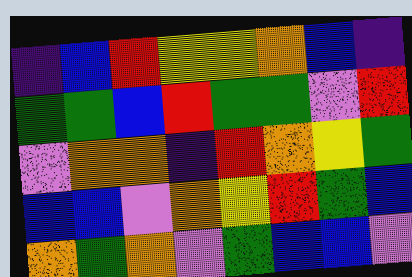[["indigo", "blue", "red", "yellow", "yellow", "orange", "blue", "indigo"], ["green", "green", "blue", "red", "green", "green", "violet", "red"], ["violet", "orange", "orange", "indigo", "red", "orange", "yellow", "green"], ["blue", "blue", "violet", "orange", "yellow", "red", "green", "blue"], ["orange", "green", "orange", "violet", "green", "blue", "blue", "violet"]]